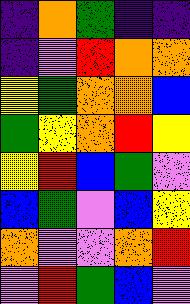[["indigo", "orange", "green", "indigo", "indigo"], ["indigo", "violet", "red", "orange", "orange"], ["yellow", "green", "orange", "orange", "blue"], ["green", "yellow", "orange", "red", "yellow"], ["yellow", "red", "blue", "green", "violet"], ["blue", "green", "violet", "blue", "yellow"], ["orange", "violet", "violet", "orange", "red"], ["violet", "red", "green", "blue", "violet"]]